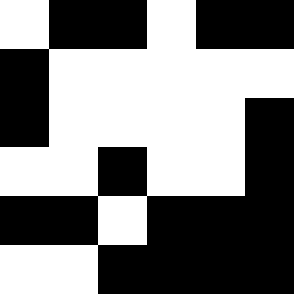[["white", "black", "black", "white", "black", "black"], ["black", "white", "white", "white", "white", "white"], ["black", "white", "white", "white", "white", "black"], ["white", "white", "black", "white", "white", "black"], ["black", "black", "white", "black", "black", "black"], ["white", "white", "black", "black", "black", "black"]]